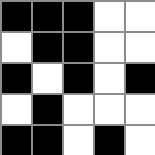[["black", "black", "black", "white", "white"], ["white", "black", "black", "white", "white"], ["black", "white", "black", "white", "black"], ["white", "black", "white", "white", "white"], ["black", "black", "white", "black", "white"]]